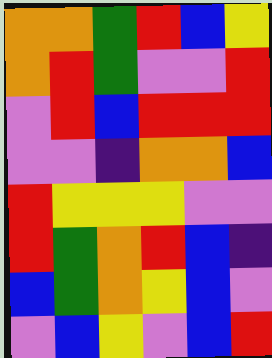[["orange", "orange", "green", "red", "blue", "yellow"], ["orange", "red", "green", "violet", "violet", "red"], ["violet", "red", "blue", "red", "red", "red"], ["violet", "violet", "indigo", "orange", "orange", "blue"], ["red", "yellow", "yellow", "yellow", "violet", "violet"], ["red", "green", "orange", "red", "blue", "indigo"], ["blue", "green", "orange", "yellow", "blue", "violet"], ["violet", "blue", "yellow", "violet", "blue", "red"]]